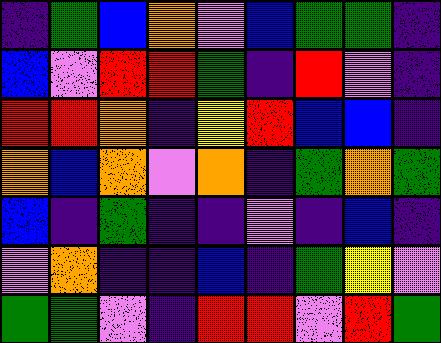[["indigo", "green", "blue", "orange", "violet", "blue", "green", "green", "indigo"], ["blue", "violet", "red", "red", "green", "indigo", "red", "violet", "indigo"], ["red", "red", "orange", "indigo", "yellow", "red", "blue", "blue", "indigo"], ["orange", "blue", "orange", "violet", "orange", "indigo", "green", "orange", "green"], ["blue", "indigo", "green", "indigo", "indigo", "violet", "indigo", "blue", "indigo"], ["violet", "orange", "indigo", "indigo", "blue", "indigo", "green", "yellow", "violet"], ["green", "green", "violet", "indigo", "red", "red", "violet", "red", "green"]]